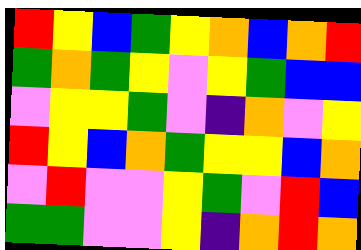[["red", "yellow", "blue", "green", "yellow", "orange", "blue", "orange", "red"], ["green", "orange", "green", "yellow", "violet", "yellow", "green", "blue", "blue"], ["violet", "yellow", "yellow", "green", "violet", "indigo", "orange", "violet", "yellow"], ["red", "yellow", "blue", "orange", "green", "yellow", "yellow", "blue", "orange"], ["violet", "red", "violet", "violet", "yellow", "green", "violet", "red", "blue"], ["green", "green", "violet", "violet", "yellow", "indigo", "orange", "red", "orange"]]